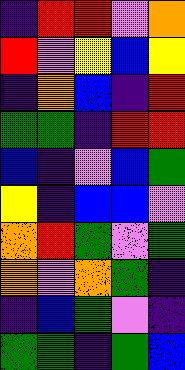[["indigo", "red", "red", "violet", "orange"], ["red", "violet", "yellow", "blue", "yellow"], ["indigo", "orange", "blue", "indigo", "red"], ["green", "green", "indigo", "red", "red"], ["blue", "indigo", "violet", "blue", "green"], ["yellow", "indigo", "blue", "blue", "violet"], ["orange", "red", "green", "violet", "green"], ["orange", "violet", "orange", "green", "indigo"], ["indigo", "blue", "green", "violet", "indigo"], ["green", "green", "indigo", "green", "blue"]]